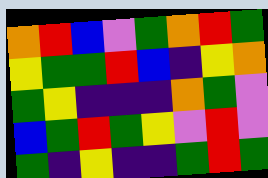[["orange", "red", "blue", "violet", "green", "orange", "red", "green"], ["yellow", "green", "green", "red", "blue", "indigo", "yellow", "orange"], ["green", "yellow", "indigo", "indigo", "indigo", "orange", "green", "violet"], ["blue", "green", "red", "green", "yellow", "violet", "red", "violet"], ["green", "indigo", "yellow", "indigo", "indigo", "green", "red", "green"]]